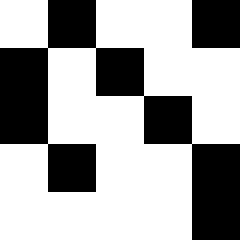[["white", "black", "white", "white", "black"], ["black", "white", "black", "white", "white"], ["black", "white", "white", "black", "white"], ["white", "black", "white", "white", "black"], ["white", "white", "white", "white", "black"]]